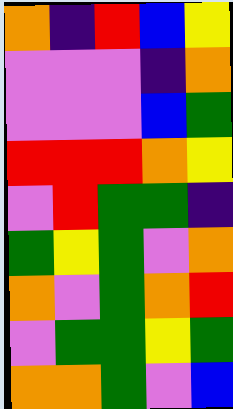[["orange", "indigo", "red", "blue", "yellow"], ["violet", "violet", "violet", "indigo", "orange"], ["violet", "violet", "violet", "blue", "green"], ["red", "red", "red", "orange", "yellow"], ["violet", "red", "green", "green", "indigo"], ["green", "yellow", "green", "violet", "orange"], ["orange", "violet", "green", "orange", "red"], ["violet", "green", "green", "yellow", "green"], ["orange", "orange", "green", "violet", "blue"]]